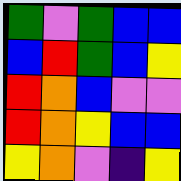[["green", "violet", "green", "blue", "blue"], ["blue", "red", "green", "blue", "yellow"], ["red", "orange", "blue", "violet", "violet"], ["red", "orange", "yellow", "blue", "blue"], ["yellow", "orange", "violet", "indigo", "yellow"]]